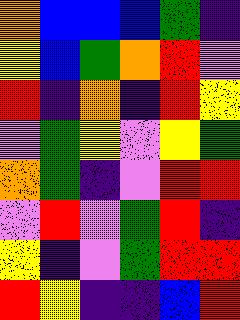[["orange", "blue", "blue", "blue", "green", "indigo"], ["yellow", "blue", "green", "orange", "red", "violet"], ["red", "indigo", "orange", "indigo", "red", "yellow"], ["violet", "green", "yellow", "violet", "yellow", "green"], ["orange", "green", "indigo", "violet", "red", "red"], ["violet", "red", "violet", "green", "red", "indigo"], ["yellow", "indigo", "violet", "green", "red", "red"], ["red", "yellow", "indigo", "indigo", "blue", "red"]]